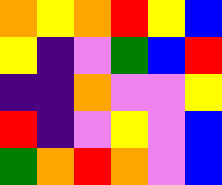[["orange", "yellow", "orange", "red", "yellow", "blue"], ["yellow", "indigo", "violet", "green", "blue", "red"], ["indigo", "indigo", "orange", "violet", "violet", "yellow"], ["red", "indigo", "violet", "yellow", "violet", "blue"], ["green", "orange", "red", "orange", "violet", "blue"]]